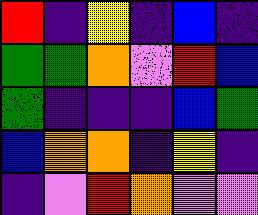[["red", "indigo", "yellow", "indigo", "blue", "indigo"], ["green", "green", "orange", "violet", "red", "blue"], ["green", "indigo", "indigo", "indigo", "blue", "green"], ["blue", "orange", "orange", "indigo", "yellow", "indigo"], ["indigo", "violet", "red", "orange", "violet", "violet"]]